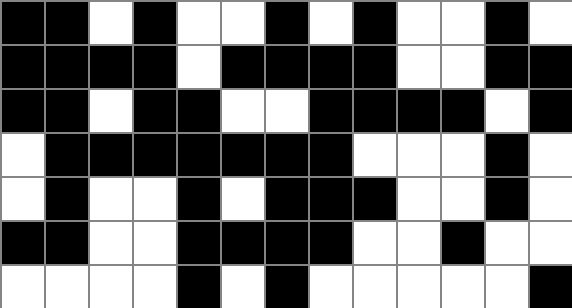[["black", "black", "white", "black", "white", "white", "black", "white", "black", "white", "white", "black", "white"], ["black", "black", "black", "black", "white", "black", "black", "black", "black", "white", "white", "black", "black"], ["black", "black", "white", "black", "black", "white", "white", "black", "black", "black", "black", "white", "black"], ["white", "black", "black", "black", "black", "black", "black", "black", "white", "white", "white", "black", "white"], ["white", "black", "white", "white", "black", "white", "black", "black", "black", "white", "white", "black", "white"], ["black", "black", "white", "white", "black", "black", "black", "black", "white", "white", "black", "white", "white"], ["white", "white", "white", "white", "black", "white", "black", "white", "white", "white", "white", "white", "black"]]